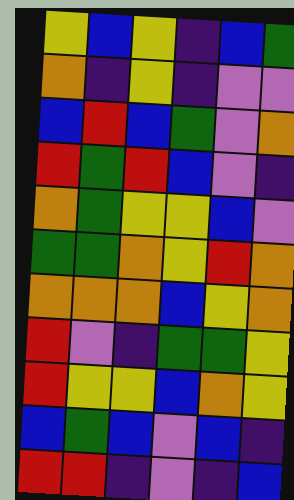[["yellow", "blue", "yellow", "indigo", "blue", "green"], ["orange", "indigo", "yellow", "indigo", "violet", "violet"], ["blue", "red", "blue", "green", "violet", "orange"], ["red", "green", "red", "blue", "violet", "indigo"], ["orange", "green", "yellow", "yellow", "blue", "violet"], ["green", "green", "orange", "yellow", "red", "orange"], ["orange", "orange", "orange", "blue", "yellow", "orange"], ["red", "violet", "indigo", "green", "green", "yellow"], ["red", "yellow", "yellow", "blue", "orange", "yellow"], ["blue", "green", "blue", "violet", "blue", "indigo"], ["red", "red", "indigo", "violet", "indigo", "blue"]]